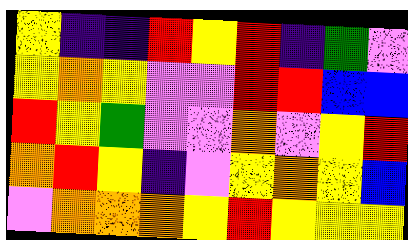[["yellow", "indigo", "indigo", "red", "yellow", "red", "indigo", "green", "violet"], ["yellow", "orange", "yellow", "violet", "violet", "red", "red", "blue", "blue"], ["red", "yellow", "green", "violet", "violet", "orange", "violet", "yellow", "red"], ["orange", "red", "yellow", "indigo", "violet", "yellow", "orange", "yellow", "blue"], ["violet", "orange", "orange", "orange", "yellow", "red", "yellow", "yellow", "yellow"]]